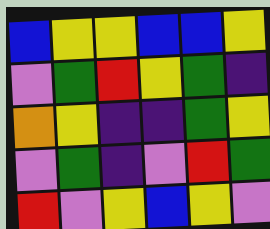[["blue", "yellow", "yellow", "blue", "blue", "yellow"], ["violet", "green", "red", "yellow", "green", "indigo"], ["orange", "yellow", "indigo", "indigo", "green", "yellow"], ["violet", "green", "indigo", "violet", "red", "green"], ["red", "violet", "yellow", "blue", "yellow", "violet"]]